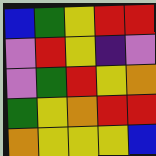[["blue", "green", "yellow", "red", "red"], ["violet", "red", "yellow", "indigo", "violet"], ["violet", "green", "red", "yellow", "orange"], ["green", "yellow", "orange", "red", "red"], ["orange", "yellow", "yellow", "yellow", "blue"]]